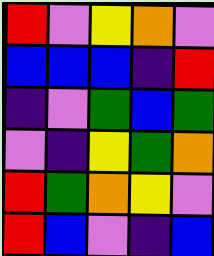[["red", "violet", "yellow", "orange", "violet"], ["blue", "blue", "blue", "indigo", "red"], ["indigo", "violet", "green", "blue", "green"], ["violet", "indigo", "yellow", "green", "orange"], ["red", "green", "orange", "yellow", "violet"], ["red", "blue", "violet", "indigo", "blue"]]